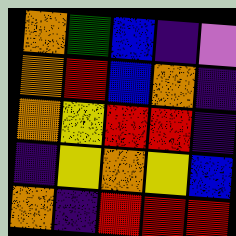[["orange", "green", "blue", "indigo", "violet"], ["orange", "red", "blue", "orange", "indigo"], ["orange", "yellow", "red", "red", "indigo"], ["indigo", "yellow", "orange", "yellow", "blue"], ["orange", "indigo", "red", "red", "red"]]